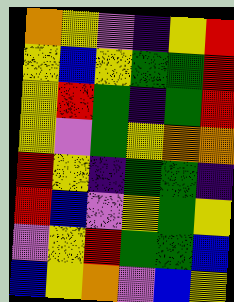[["orange", "yellow", "violet", "indigo", "yellow", "red"], ["yellow", "blue", "yellow", "green", "green", "red"], ["yellow", "red", "green", "indigo", "green", "red"], ["yellow", "violet", "green", "yellow", "orange", "orange"], ["red", "yellow", "indigo", "green", "green", "indigo"], ["red", "blue", "violet", "yellow", "green", "yellow"], ["violet", "yellow", "red", "green", "green", "blue"], ["blue", "yellow", "orange", "violet", "blue", "yellow"]]